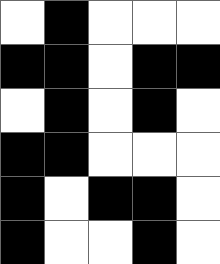[["white", "black", "white", "white", "white"], ["black", "black", "white", "black", "black"], ["white", "black", "white", "black", "white"], ["black", "black", "white", "white", "white"], ["black", "white", "black", "black", "white"], ["black", "white", "white", "black", "white"]]